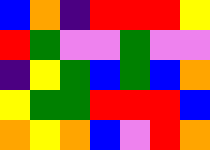[["blue", "orange", "indigo", "red", "red", "red", "yellow"], ["red", "green", "violet", "violet", "green", "violet", "violet"], ["indigo", "yellow", "green", "blue", "green", "blue", "orange"], ["yellow", "green", "green", "red", "red", "red", "blue"], ["orange", "yellow", "orange", "blue", "violet", "red", "orange"]]